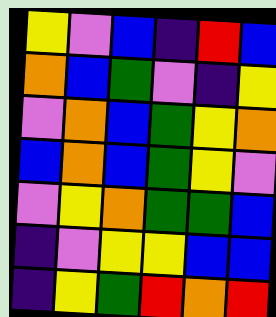[["yellow", "violet", "blue", "indigo", "red", "blue"], ["orange", "blue", "green", "violet", "indigo", "yellow"], ["violet", "orange", "blue", "green", "yellow", "orange"], ["blue", "orange", "blue", "green", "yellow", "violet"], ["violet", "yellow", "orange", "green", "green", "blue"], ["indigo", "violet", "yellow", "yellow", "blue", "blue"], ["indigo", "yellow", "green", "red", "orange", "red"]]